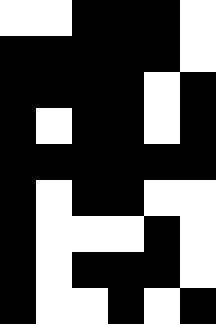[["white", "white", "black", "black", "black", "white"], ["black", "black", "black", "black", "black", "white"], ["black", "black", "black", "black", "white", "black"], ["black", "white", "black", "black", "white", "black"], ["black", "black", "black", "black", "black", "black"], ["black", "white", "black", "black", "white", "white"], ["black", "white", "white", "white", "black", "white"], ["black", "white", "black", "black", "black", "white"], ["black", "white", "white", "black", "white", "black"]]